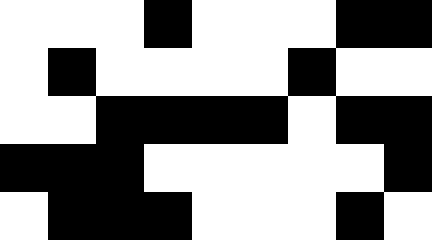[["white", "white", "white", "black", "white", "white", "white", "black", "black"], ["white", "black", "white", "white", "white", "white", "black", "white", "white"], ["white", "white", "black", "black", "black", "black", "white", "black", "black"], ["black", "black", "black", "white", "white", "white", "white", "white", "black"], ["white", "black", "black", "black", "white", "white", "white", "black", "white"]]